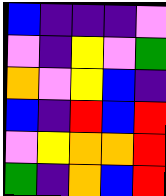[["blue", "indigo", "indigo", "indigo", "violet"], ["violet", "indigo", "yellow", "violet", "green"], ["orange", "violet", "yellow", "blue", "indigo"], ["blue", "indigo", "red", "blue", "red"], ["violet", "yellow", "orange", "orange", "red"], ["green", "indigo", "orange", "blue", "red"]]